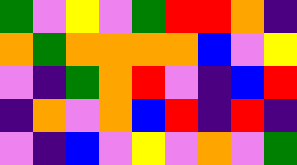[["green", "violet", "yellow", "violet", "green", "red", "red", "orange", "indigo"], ["orange", "green", "orange", "orange", "orange", "orange", "blue", "violet", "yellow"], ["violet", "indigo", "green", "orange", "red", "violet", "indigo", "blue", "red"], ["indigo", "orange", "violet", "orange", "blue", "red", "indigo", "red", "indigo"], ["violet", "indigo", "blue", "violet", "yellow", "violet", "orange", "violet", "green"]]